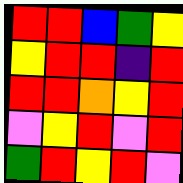[["red", "red", "blue", "green", "yellow"], ["yellow", "red", "red", "indigo", "red"], ["red", "red", "orange", "yellow", "red"], ["violet", "yellow", "red", "violet", "red"], ["green", "red", "yellow", "red", "violet"]]